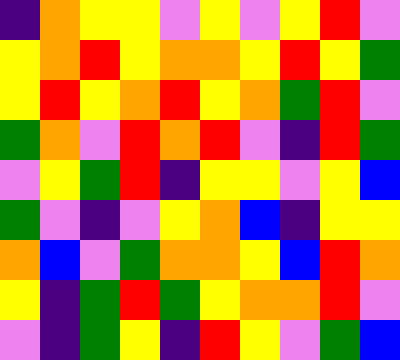[["indigo", "orange", "yellow", "yellow", "violet", "yellow", "violet", "yellow", "red", "violet"], ["yellow", "orange", "red", "yellow", "orange", "orange", "yellow", "red", "yellow", "green"], ["yellow", "red", "yellow", "orange", "red", "yellow", "orange", "green", "red", "violet"], ["green", "orange", "violet", "red", "orange", "red", "violet", "indigo", "red", "green"], ["violet", "yellow", "green", "red", "indigo", "yellow", "yellow", "violet", "yellow", "blue"], ["green", "violet", "indigo", "violet", "yellow", "orange", "blue", "indigo", "yellow", "yellow"], ["orange", "blue", "violet", "green", "orange", "orange", "yellow", "blue", "red", "orange"], ["yellow", "indigo", "green", "red", "green", "yellow", "orange", "orange", "red", "violet"], ["violet", "indigo", "green", "yellow", "indigo", "red", "yellow", "violet", "green", "blue"]]